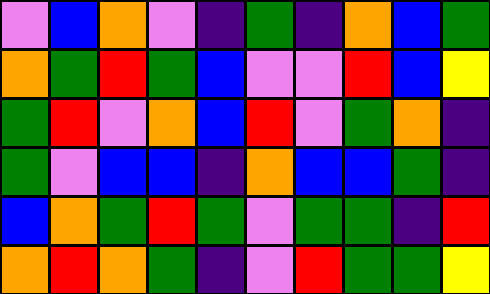[["violet", "blue", "orange", "violet", "indigo", "green", "indigo", "orange", "blue", "green"], ["orange", "green", "red", "green", "blue", "violet", "violet", "red", "blue", "yellow"], ["green", "red", "violet", "orange", "blue", "red", "violet", "green", "orange", "indigo"], ["green", "violet", "blue", "blue", "indigo", "orange", "blue", "blue", "green", "indigo"], ["blue", "orange", "green", "red", "green", "violet", "green", "green", "indigo", "red"], ["orange", "red", "orange", "green", "indigo", "violet", "red", "green", "green", "yellow"]]